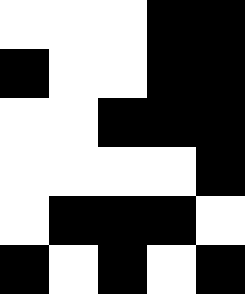[["white", "white", "white", "black", "black"], ["black", "white", "white", "black", "black"], ["white", "white", "black", "black", "black"], ["white", "white", "white", "white", "black"], ["white", "black", "black", "black", "white"], ["black", "white", "black", "white", "black"]]